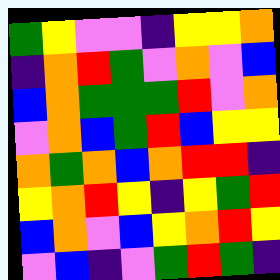[["green", "yellow", "violet", "violet", "indigo", "yellow", "yellow", "orange"], ["indigo", "orange", "red", "green", "violet", "orange", "violet", "blue"], ["blue", "orange", "green", "green", "green", "red", "violet", "orange"], ["violet", "orange", "blue", "green", "red", "blue", "yellow", "yellow"], ["orange", "green", "orange", "blue", "orange", "red", "red", "indigo"], ["yellow", "orange", "red", "yellow", "indigo", "yellow", "green", "red"], ["blue", "orange", "violet", "blue", "yellow", "orange", "red", "yellow"], ["violet", "blue", "indigo", "violet", "green", "red", "green", "indigo"]]